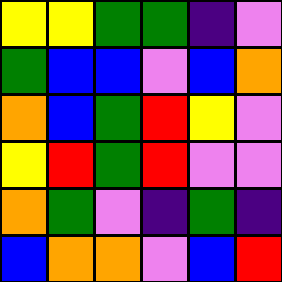[["yellow", "yellow", "green", "green", "indigo", "violet"], ["green", "blue", "blue", "violet", "blue", "orange"], ["orange", "blue", "green", "red", "yellow", "violet"], ["yellow", "red", "green", "red", "violet", "violet"], ["orange", "green", "violet", "indigo", "green", "indigo"], ["blue", "orange", "orange", "violet", "blue", "red"]]